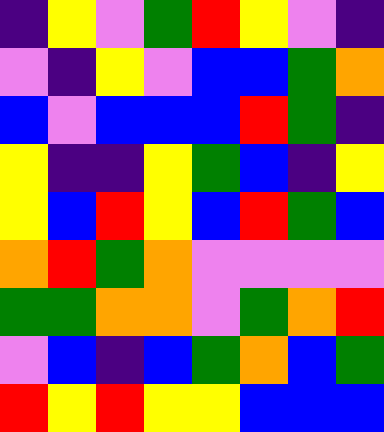[["indigo", "yellow", "violet", "green", "red", "yellow", "violet", "indigo"], ["violet", "indigo", "yellow", "violet", "blue", "blue", "green", "orange"], ["blue", "violet", "blue", "blue", "blue", "red", "green", "indigo"], ["yellow", "indigo", "indigo", "yellow", "green", "blue", "indigo", "yellow"], ["yellow", "blue", "red", "yellow", "blue", "red", "green", "blue"], ["orange", "red", "green", "orange", "violet", "violet", "violet", "violet"], ["green", "green", "orange", "orange", "violet", "green", "orange", "red"], ["violet", "blue", "indigo", "blue", "green", "orange", "blue", "green"], ["red", "yellow", "red", "yellow", "yellow", "blue", "blue", "blue"]]